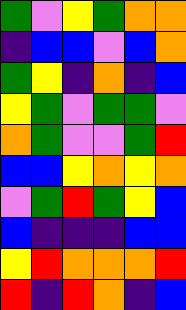[["green", "violet", "yellow", "green", "orange", "orange"], ["indigo", "blue", "blue", "violet", "blue", "orange"], ["green", "yellow", "indigo", "orange", "indigo", "blue"], ["yellow", "green", "violet", "green", "green", "violet"], ["orange", "green", "violet", "violet", "green", "red"], ["blue", "blue", "yellow", "orange", "yellow", "orange"], ["violet", "green", "red", "green", "yellow", "blue"], ["blue", "indigo", "indigo", "indigo", "blue", "blue"], ["yellow", "red", "orange", "orange", "orange", "red"], ["red", "indigo", "red", "orange", "indigo", "blue"]]